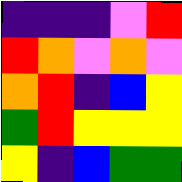[["indigo", "indigo", "indigo", "violet", "red"], ["red", "orange", "violet", "orange", "violet"], ["orange", "red", "indigo", "blue", "yellow"], ["green", "red", "yellow", "yellow", "yellow"], ["yellow", "indigo", "blue", "green", "green"]]